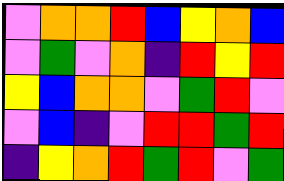[["violet", "orange", "orange", "red", "blue", "yellow", "orange", "blue"], ["violet", "green", "violet", "orange", "indigo", "red", "yellow", "red"], ["yellow", "blue", "orange", "orange", "violet", "green", "red", "violet"], ["violet", "blue", "indigo", "violet", "red", "red", "green", "red"], ["indigo", "yellow", "orange", "red", "green", "red", "violet", "green"]]